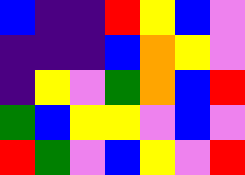[["blue", "indigo", "indigo", "red", "yellow", "blue", "violet"], ["indigo", "indigo", "indigo", "blue", "orange", "yellow", "violet"], ["indigo", "yellow", "violet", "green", "orange", "blue", "red"], ["green", "blue", "yellow", "yellow", "violet", "blue", "violet"], ["red", "green", "violet", "blue", "yellow", "violet", "red"]]